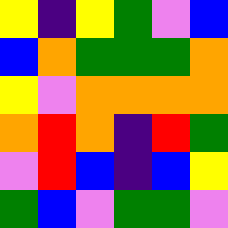[["yellow", "indigo", "yellow", "green", "violet", "blue"], ["blue", "orange", "green", "green", "green", "orange"], ["yellow", "violet", "orange", "orange", "orange", "orange"], ["orange", "red", "orange", "indigo", "red", "green"], ["violet", "red", "blue", "indigo", "blue", "yellow"], ["green", "blue", "violet", "green", "green", "violet"]]